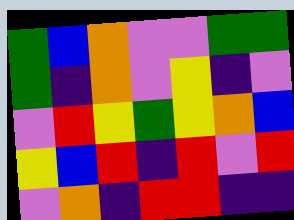[["green", "blue", "orange", "violet", "violet", "green", "green"], ["green", "indigo", "orange", "violet", "yellow", "indigo", "violet"], ["violet", "red", "yellow", "green", "yellow", "orange", "blue"], ["yellow", "blue", "red", "indigo", "red", "violet", "red"], ["violet", "orange", "indigo", "red", "red", "indigo", "indigo"]]